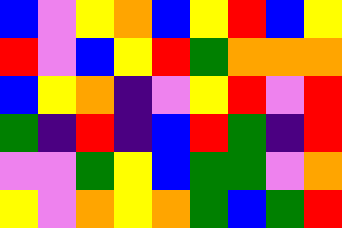[["blue", "violet", "yellow", "orange", "blue", "yellow", "red", "blue", "yellow"], ["red", "violet", "blue", "yellow", "red", "green", "orange", "orange", "orange"], ["blue", "yellow", "orange", "indigo", "violet", "yellow", "red", "violet", "red"], ["green", "indigo", "red", "indigo", "blue", "red", "green", "indigo", "red"], ["violet", "violet", "green", "yellow", "blue", "green", "green", "violet", "orange"], ["yellow", "violet", "orange", "yellow", "orange", "green", "blue", "green", "red"]]